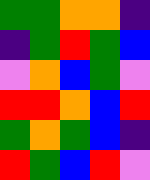[["green", "green", "orange", "orange", "indigo"], ["indigo", "green", "red", "green", "blue"], ["violet", "orange", "blue", "green", "violet"], ["red", "red", "orange", "blue", "red"], ["green", "orange", "green", "blue", "indigo"], ["red", "green", "blue", "red", "violet"]]